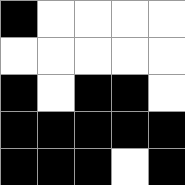[["black", "white", "white", "white", "white"], ["white", "white", "white", "white", "white"], ["black", "white", "black", "black", "white"], ["black", "black", "black", "black", "black"], ["black", "black", "black", "white", "black"]]